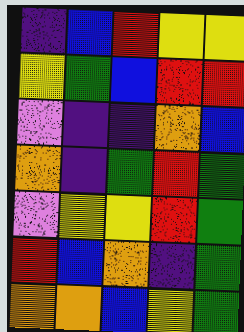[["indigo", "blue", "red", "yellow", "yellow"], ["yellow", "green", "blue", "red", "red"], ["violet", "indigo", "indigo", "orange", "blue"], ["orange", "indigo", "green", "red", "green"], ["violet", "yellow", "yellow", "red", "green"], ["red", "blue", "orange", "indigo", "green"], ["orange", "orange", "blue", "yellow", "green"]]